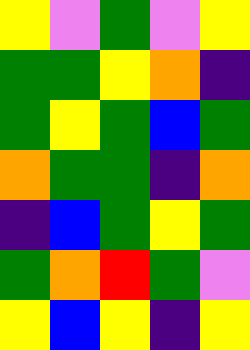[["yellow", "violet", "green", "violet", "yellow"], ["green", "green", "yellow", "orange", "indigo"], ["green", "yellow", "green", "blue", "green"], ["orange", "green", "green", "indigo", "orange"], ["indigo", "blue", "green", "yellow", "green"], ["green", "orange", "red", "green", "violet"], ["yellow", "blue", "yellow", "indigo", "yellow"]]